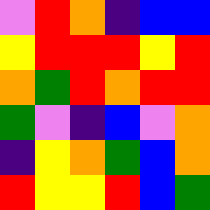[["violet", "red", "orange", "indigo", "blue", "blue"], ["yellow", "red", "red", "red", "yellow", "red"], ["orange", "green", "red", "orange", "red", "red"], ["green", "violet", "indigo", "blue", "violet", "orange"], ["indigo", "yellow", "orange", "green", "blue", "orange"], ["red", "yellow", "yellow", "red", "blue", "green"]]